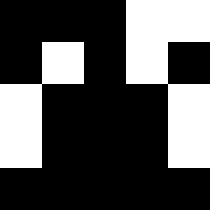[["black", "black", "black", "white", "white"], ["black", "white", "black", "white", "black"], ["white", "black", "black", "black", "white"], ["white", "black", "black", "black", "white"], ["black", "black", "black", "black", "black"]]